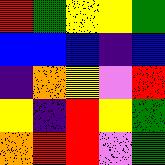[["red", "green", "yellow", "yellow", "green"], ["blue", "blue", "blue", "indigo", "blue"], ["indigo", "orange", "yellow", "violet", "red"], ["yellow", "indigo", "red", "yellow", "green"], ["orange", "red", "red", "violet", "green"]]